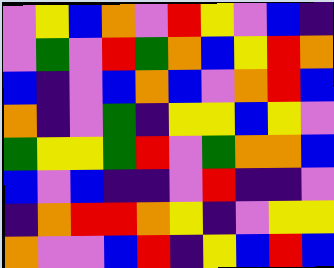[["violet", "yellow", "blue", "orange", "violet", "red", "yellow", "violet", "blue", "indigo"], ["violet", "green", "violet", "red", "green", "orange", "blue", "yellow", "red", "orange"], ["blue", "indigo", "violet", "blue", "orange", "blue", "violet", "orange", "red", "blue"], ["orange", "indigo", "violet", "green", "indigo", "yellow", "yellow", "blue", "yellow", "violet"], ["green", "yellow", "yellow", "green", "red", "violet", "green", "orange", "orange", "blue"], ["blue", "violet", "blue", "indigo", "indigo", "violet", "red", "indigo", "indigo", "violet"], ["indigo", "orange", "red", "red", "orange", "yellow", "indigo", "violet", "yellow", "yellow"], ["orange", "violet", "violet", "blue", "red", "indigo", "yellow", "blue", "red", "blue"]]